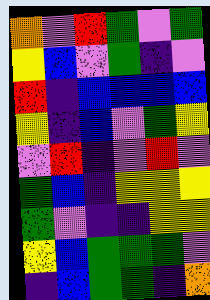[["orange", "violet", "red", "green", "violet", "green"], ["yellow", "blue", "violet", "green", "indigo", "violet"], ["red", "indigo", "blue", "blue", "blue", "blue"], ["yellow", "indigo", "blue", "violet", "green", "yellow"], ["violet", "red", "indigo", "violet", "red", "violet"], ["green", "blue", "indigo", "yellow", "yellow", "yellow"], ["green", "violet", "indigo", "indigo", "yellow", "yellow"], ["yellow", "blue", "green", "green", "green", "violet"], ["indigo", "blue", "green", "green", "indigo", "orange"]]